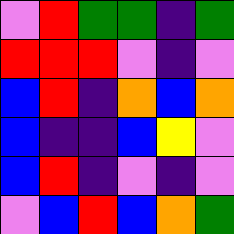[["violet", "red", "green", "green", "indigo", "green"], ["red", "red", "red", "violet", "indigo", "violet"], ["blue", "red", "indigo", "orange", "blue", "orange"], ["blue", "indigo", "indigo", "blue", "yellow", "violet"], ["blue", "red", "indigo", "violet", "indigo", "violet"], ["violet", "blue", "red", "blue", "orange", "green"]]